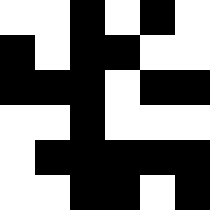[["white", "white", "black", "white", "black", "white"], ["black", "white", "black", "black", "white", "white"], ["black", "black", "black", "white", "black", "black"], ["white", "white", "black", "white", "white", "white"], ["white", "black", "black", "black", "black", "black"], ["white", "white", "black", "black", "white", "black"]]